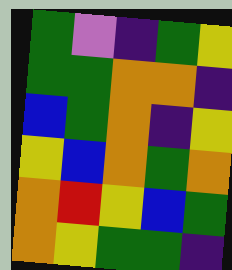[["green", "violet", "indigo", "green", "yellow"], ["green", "green", "orange", "orange", "indigo"], ["blue", "green", "orange", "indigo", "yellow"], ["yellow", "blue", "orange", "green", "orange"], ["orange", "red", "yellow", "blue", "green"], ["orange", "yellow", "green", "green", "indigo"]]